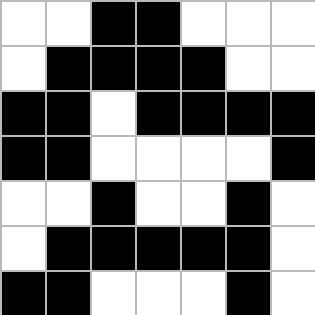[["white", "white", "black", "black", "white", "white", "white"], ["white", "black", "black", "black", "black", "white", "white"], ["black", "black", "white", "black", "black", "black", "black"], ["black", "black", "white", "white", "white", "white", "black"], ["white", "white", "black", "white", "white", "black", "white"], ["white", "black", "black", "black", "black", "black", "white"], ["black", "black", "white", "white", "white", "black", "white"]]